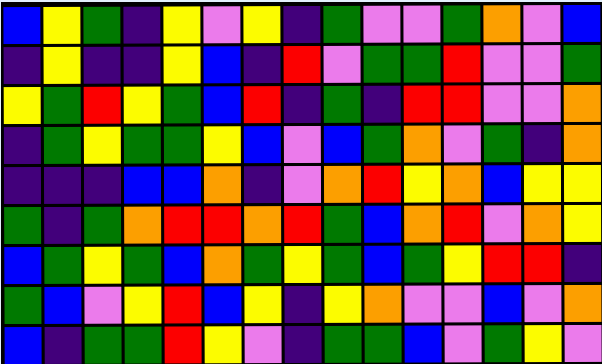[["blue", "yellow", "green", "indigo", "yellow", "violet", "yellow", "indigo", "green", "violet", "violet", "green", "orange", "violet", "blue"], ["indigo", "yellow", "indigo", "indigo", "yellow", "blue", "indigo", "red", "violet", "green", "green", "red", "violet", "violet", "green"], ["yellow", "green", "red", "yellow", "green", "blue", "red", "indigo", "green", "indigo", "red", "red", "violet", "violet", "orange"], ["indigo", "green", "yellow", "green", "green", "yellow", "blue", "violet", "blue", "green", "orange", "violet", "green", "indigo", "orange"], ["indigo", "indigo", "indigo", "blue", "blue", "orange", "indigo", "violet", "orange", "red", "yellow", "orange", "blue", "yellow", "yellow"], ["green", "indigo", "green", "orange", "red", "red", "orange", "red", "green", "blue", "orange", "red", "violet", "orange", "yellow"], ["blue", "green", "yellow", "green", "blue", "orange", "green", "yellow", "green", "blue", "green", "yellow", "red", "red", "indigo"], ["green", "blue", "violet", "yellow", "red", "blue", "yellow", "indigo", "yellow", "orange", "violet", "violet", "blue", "violet", "orange"], ["blue", "indigo", "green", "green", "red", "yellow", "violet", "indigo", "green", "green", "blue", "violet", "green", "yellow", "violet"]]